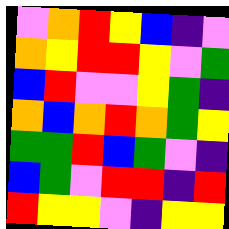[["violet", "orange", "red", "yellow", "blue", "indigo", "violet"], ["orange", "yellow", "red", "red", "yellow", "violet", "green"], ["blue", "red", "violet", "violet", "yellow", "green", "indigo"], ["orange", "blue", "orange", "red", "orange", "green", "yellow"], ["green", "green", "red", "blue", "green", "violet", "indigo"], ["blue", "green", "violet", "red", "red", "indigo", "red"], ["red", "yellow", "yellow", "violet", "indigo", "yellow", "yellow"]]